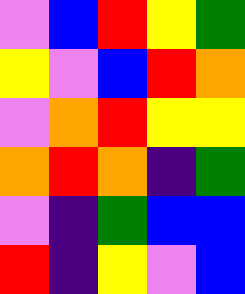[["violet", "blue", "red", "yellow", "green"], ["yellow", "violet", "blue", "red", "orange"], ["violet", "orange", "red", "yellow", "yellow"], ["orange", "red", "orange", "indigo", "green"], ["violet", "indigo", "green", "blue", "blue"], ["red", "indigo", "yellow", "violet", "blue"]]